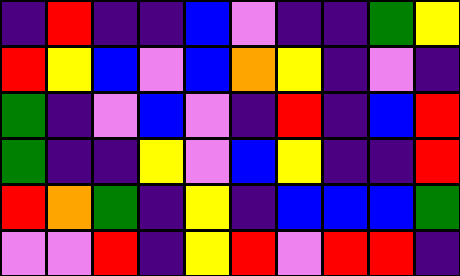[["indigo", "red", "indigo", "indigo", "blue", "violet", "indigo", "indigo", "green", "yellow"], ["red", "yellow", "blue", "violet", "blue", "orange", "yellow", "indigo", "violet", "indigo"], ["green", "indigo", "violet", "blue", "violet", "indigo", "red", "indigo", "blue", "red"], ["green", "indigo", "indigo", "yellow", "violet", "blue", "yellow", "indigo", "indigo", "red"], ["red", "orange", "green", "indigo", "yellow", "indigo", "blue", "blue", "blue", "green"], ["violet", "violet", "red", "indigo", "yellow", "red", "violet", "red", "red", "indigo"]]